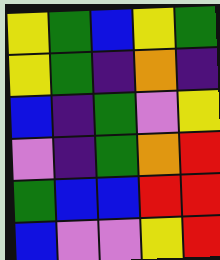[["yellow", "green", "blue", "yellow", "green"], ["yellow", "green", "indigo", "orange", "indigo"], ["blue", "indigo", "green", "violet", "yellow"], ["violet", "indigo", "green", "orange", "red"], ["green", "blue", "blue", "red", "red"], ["blue", "violet", "violet", "yellow", "red"]]